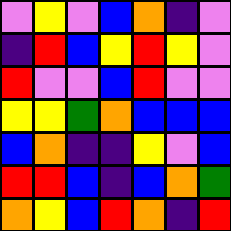[["violet", "yellow", "violet", "blue", "orange", "indigo", "violet"], ["indigo", "red", "blue", "yellow", "red", "yellow", "violet"], ["red", "violet", "violet", "blue", "red", "violet", "violet"], ["yellow", "yellow", "green", "orange", "blue", "blue", "blue"], ["blue", "orange", "indigo", "indigo", "yellow", "violet", "blue"], ["red", "red", "blue", "indigo", "blue", "orange", "green"], ["orange", "yellow", "blue", "red", "orange", "indigo", "red"]]